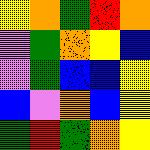[["yellow", "orange", "green", "red", "orange"], ["violet", "green", "orange", "yellow", "blue"], ["violet", "green", "blue", "blue", "yellow"], ["blue", "violet", "orange", "blue", "yellow"], ["green", "red", "green", "orange", "yellow"]]